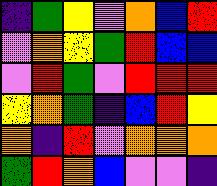[["indigo", "green", "yellow", "violet", "orange", "blue", "red"], ["violet", "orange", "yellow", "green", "red", "blue", "blue"], ["violet", "red", "green", "violet", "red", "red", "red"], ["yellow", "orange", "green", "indigo", "blue", "red", "yellow"], ["orange", "indigo", "red", "violet", "orange", "orange", "orange"], ["green", "red", "orange", "blue", "violet", "violet", "indigo"]]